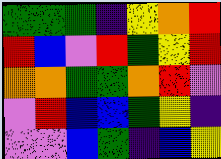[["green", "green", "green", "indigo", "yellow", "orange", "red"], ["red", "blue", "violet", "red", "green", "yellow", "red"], ["orange", "orange", "green", "green", "orange", "red", "violet"], ["violet", "red", "blue", "blue", "green", "yellow", "indigo"], ["violet", "violet", "blue", "green", "indigo", "blue", "yellow"]]